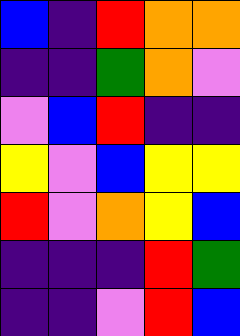[["blue", "indigo", "red", "orange", "orange"], ["indigo", "indigo", "green", "orange", "violet"], ["violet", "blue", "red", "indigo", "indigo"], ["yellow", "violet", "blue", "yellow", "yellow"], ["red", "violet", "orange", "yellow", "blue"], ["indigo", "indigo", "indigo", "red", "green"], ["indigo", "indigo", "violet", "red", "blue"]]